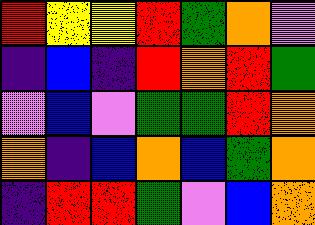[["red", "yellow", "yellow", "red", "green", "orange", "violet"], ["indigo", "blue", "indigo", "red", "orange", "red", "green"], ["violet", "blue", "violet", "green", "green", "red", "orange"], ["orange", "indigo", "blue", "orange", "blue", "green", "orange"], ["indigo", "red", "red", "green", "violet", "blue", "orange"]]